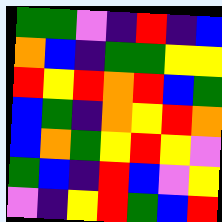[["green", "green", "violet", "indigo", "red", "indigo", "blue"], ["orange", "blue", "indigo", "green", "green", "yellow", "yellow"], ["red", "yellow", "red", "orange", "red", "blue", "green"], ["blue", "green", "indigo", "orange", "yellow", "red", "orange"], ["blue", "orange", "green", "yellow", "red", "yellow", "violet"], ["green", "blue", "indigo", "red", "blue", "violet", "yellow"], ["violet", "indigo", "yellow", "red", "green", "blue", "red"]]